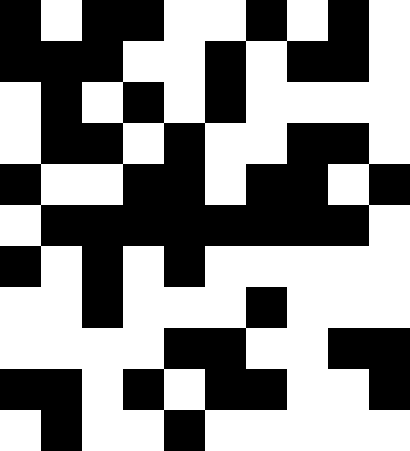[["black", "white", "black", "black", "white", "white", "black", "white", "black", "white"], ["black", "black", "black", "white", "white", "black", "white", "black", "black", "white"], ["white", "black", "white", "black", "white", "black", "white", "white", "white", "white"], ["white", "black", "black", "white", "black", "white", "white", "black", "black", "white"], ["black", "white", "white", "black", "black", "white", "black", "black", "white", "black"], ["white", "black", "black", "black", "black", "black", "black", "black", "black", "white"], ["black", "white", "black", "white", "black", "white", "white", "white", "white", "white"], ["white", "white", "black", "white", "white", "white", "black", "white", "white", "white"], ["white", "white", "white", "white", "black", "black", "white", "white", "black", "black"], ["black", "black", "white", "black", "white", "black", "black", "white", "white", "black"], ["white", "black", "white", "white", "black", "white", "white", "white", "white", "white"]]